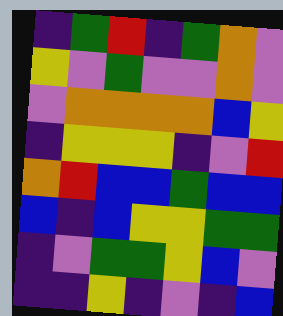[["indigo", "green", "red", "indigo", "green", "orange", "violet"], ["yellow", "violet", "green", "violet", "violet", "orange", "violet"], ["violet", "orange", "orange", "orange", "orange", "blue", "yellow"], ["indigo", "yellow", "yellow", "yellow", "indigo", "violet", "red"], ["orange", "red", "blue", "blue", "green", "blue", "blue"], ["blue", "indigo", "blue", "yellow", "yellow", "green", "green"], ["indigo", "violet", "green", "green", "yellow", "blue", "violet"], ["indigo", "indigo", "yellow", "indigo", "violet", "indigo", "blue"]]